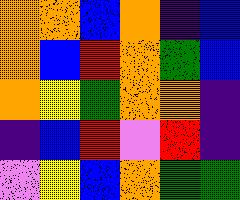[["orange", "orange", "blue", "orange", "indigo", "blue"], ["orange", "blue", "red", "orange", "green", "blue"], ["orange", "yellow", "green", "orange", "orange", "indigo"], ["indigo", "blue", "red", "violet", "red", "indigo"], ["violet", "yellow", "blue", "orange", "green", "green"]]